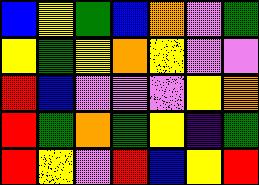[["blue", "yellow", "green", "blue", "orange", "violet", "green"], ["yellow", "green", "yellow", "orange", "yellow", "violet", "violet"], ["red", "blue", "violet", "violet", "violet", "yellow", "orange"], ["red", "green", "orange", "green", "yellow", "indigo", "green"], ["red", "yellow", "violet", "red", "blue", "yellow", "red"]]